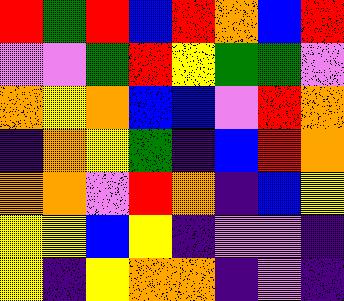[["red", "green", "red", "blue", "red", "orange", "blue", "red"], ["violet", "violet", "green", "red", "yellow", "green", "green", "violet"], ["orange", "yellow", "orange", "blue", "blue", "violet", "red", "orange"], ["indigo", "orange", "yellow", "green", "indigo", "blue", "red", "orange"], ["orange", "orange", "violet", "red", "orange", "indigo", "blue", "yellow"], ["yellow", "yellow", "blue", "yellow", "indigo", "violet", "violet", "indigo"], ["yellow", "indigo", "yellow", "orange", "orange", "indigo", "violet", "indigo"]]